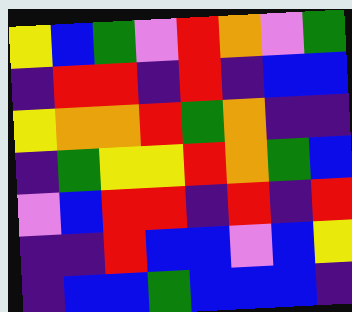[["yellow", "blue", "green", "violet", "red", "orange", "violet", "green"], ["indigo", "red", "red", "indigo", "red", "indigo", "blue", "blue"], ["yellow", "orange", "orange", "red", "green", "orange", "indigo", "indigo"], ["indigo", "green", "yellow", "yellow", "red", "orange", "green", "blue"], ["violet", "blue", "red", "red", "indigo", "red", "indigo", "red"], ["indigo", "indigo", "red", "blue", "blue", "violet", "blue", "yellow"], ["indigo", "blue", "blue", "green", "blue", "blue", "blue", "indigo"]]